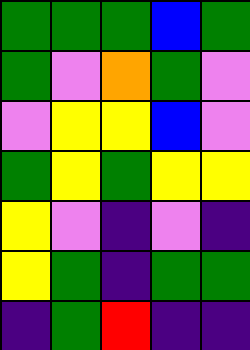[["green", "green", "green", "blue", "green"], ["green", "violet", "orange", "green", "violet"], ["violet", "yellow", "yellow", "blue", "violet"], ["green", "yellow", "green", "yellow", "yellow"], ["yellow", "violet", "indigo", "violet", "indigo"], ["yellow", "green", "indigo", "green", "green"], ["indigo", "green", "red", "indigo", "indigo"]]